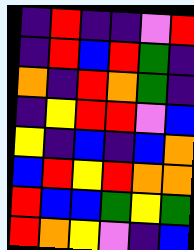[["indigo", "red", "indigo", "indigo", "violet", "red"], ["indigo", "red", "blue", "red", "green", "indigo"], ["orange", "indigo", "red", "orange", "green", "indigo"], ["indigo", "yellow", "red", "red", "violet", "blue"], ["yellow", "indigo", "blue", "indigo", "blue", "orange"], ["blue", "red", "yellow", "red", "orange", "orange"], ["red", "blue", "blue", "green", "yellow", "green"], ["red", "orange", "yellow", "violet", "indigo", "blue"]]